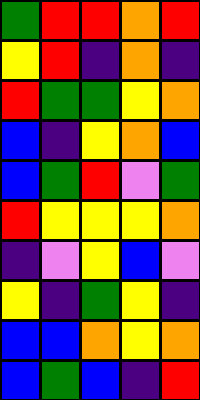[["green", "red", "red", "orange", "red"], ["yellow", "red", "indigo", "orange", "indigo"], ["red", "green", "green", "yellow", "orange"], ["blue", "indigo", "yellow", "orange", "blue"], ["blue", "green", "red", "violet", "green"], ["red", "yellow", "yellow", "yellow", "orange"], ["indigo", "violet", "yellow", "blue", "violet"], ["yellow", "indigo", "green", "yellow", "indigo"], ["blue", "blue", "orange", "yellow", "orange"], ["blue", "green", "blue", "indigo", "red"]]